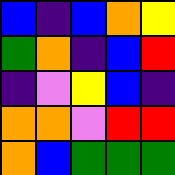[["blue", "indigo", "blue", "orange", "yellow"], ["green", "orange", "indigo", "blue", "red"], ["indigo", "violet", "yellow", "blue", "indigo"], ["orange", "orange", "violet", "red", "red"], ["orange", "blue", "green", "green", "green"]]